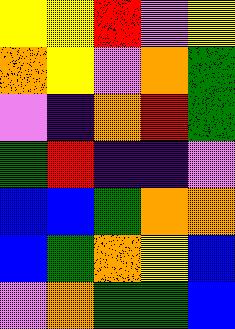[["yellow", "yellow", "red", "violet", "yellow"], ["orange", "yellow", "violet", "orange", "green"], ["violet", "indigo", "orange", "red", "green"], ["green", "red", "indigo", "indigo", "violet"], ["blue", "blue", "green", "orange", "orange"], ["blue", "green", "orange", "yellow", "blue"], ["violet", "orange", "green", "green", "blue"]]